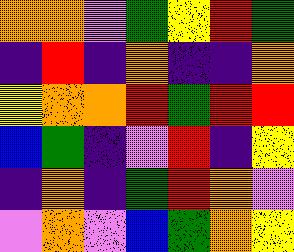[["orange", "orange", "violet", "green", "yellow", "red", "green"], ["indigo", "red", "indigo", "orange", "indigo", "indigo", "orange"], ["yellow", "orange", "orange", "red", "green", "red", "red"], ["blue", "green", "indigo", "violet", "red", "indigo", "yellow"], ["indigo", "orange", "indigo", "green", "red", "orange", "violet"], ["violet", "orange", "violet", "blue", "green", "orange", "yellow"]]